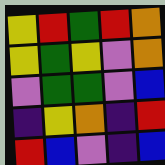[["yellow", "red", "green", "red", "orange"], ["yellow", "green", "yellow", "violet", "orange"], ["violet", "green", "green", "violet", "blue"], ["indigo", "yellow", "orange", "indigo", "red"], ["red", "blue", "violet", "indigo", "blue"]]